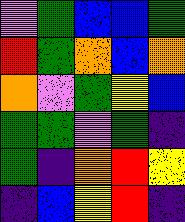[["violet", "green", "blue", "blue", "green"], ["red", "green", "orange", "blue", "orange"], ["orange", "violet", "green", "yellow", "blue"], ["green", "green", "violet", "green", "indigo"], ["green", "indigo", "orange", "red", "yellow"], ["indigo", "blue", "yellow", "red", "indigo"]]